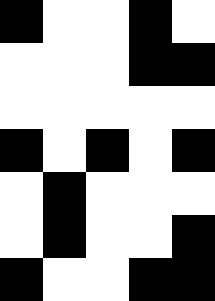[["black", "white", "white", "black", "white"], ["white", "white", "white", "black", "black"], ["white", "white", "white", "white", "white"], ["black", "white", "black", "white", "black"], ["white", "black", "white", "white", "white"], ["white", "black", "white", "white", "black"], ["black", "white", "white", "black", "black"]]